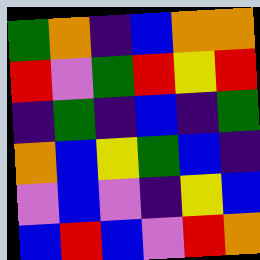[["green", "orange", "indigo", "blue", "orange", "orange"], ["red", "violet", "green", "red", "yellow", "red"], ["indigo", "green", "indigo", "blue", "indigo", "green"], ["orange", "blue", "yellow", "green", "blue", "indigo"], ["violet", "blue", "violet", "indigo", "yellow", "blue"], ["blue", "red", "blue", "violet", "red", "orange"]]